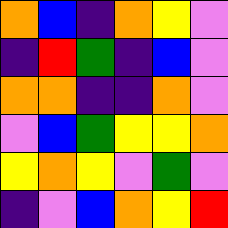[["orange", "blue", "indigo", "orange", "yellow", "violet"], ["indigo", "red", "green", "indigo", "blue", "violet"], ["orange", "orange", "indigo", "indigo", "orange", "violet"], ["violet", "blue", "green", "yellow", "yellow", "orange"], ["yellow", "orange", "yellow", "violet", "green", "violet"], ["indigo", "violet", "blue", "orange", "yellow", "red"]]